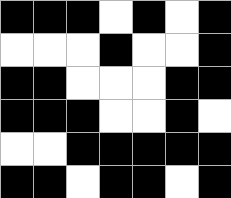[["black", "black", "black", "white", "black", "white", "black"], ["white", "white", "white", "black", "white", "white", "black"], ["black", "black", "white", "white", "white", "black", "black"], ["black", "black", "black", "white", "white", "black", "white"], ["white", "white", "black", "black", "black", "black", "black"], ["black", "black", "white", "black", "black", "white", "black"]]